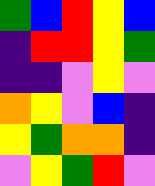[["green", "blue", "red", "yellow", "blue"], ["indigo", "red", "red", "yellow", "green"], ["indigo", "indigo", "violet", "yellow", "violet"], ["orange", "yellow", "violet", "blue", "indigo"], ["yellow", "green", "orange", "orange", "indigo"], ["violet", "yellow", "green", "red", "violet"]]